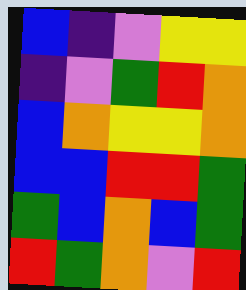[["blue", "indigo", "violet", "yellow", "yellow"], ["indigo", "violet", "green", "red", "orange"], ["blue", "orange", "yellow", "yellow", "orange"], ["blue", "blue", "red", "red", "green"], ["green", "blue", "orange", "blue", "green"], ["red", "green", "orange", "violet", "red"]]